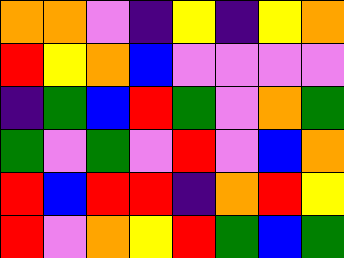[["orange", "orange", "violet", "indigo", "yellow", "indigo", "yellow", "orange"], ["red", "yellow", "orange", "blue", "violet", "violet", "violet", "violet"], ["indigo", "green", "blue", "red", "green", "violet", "orange", "green"], ["green", "violet", "green", "violet", "red", "violet", "blue", "orange"], ["red", "blue", "red", "red", "indigo", "orange", "red", "yellow"], ["red", "violet", "orange", "yellow", "red", "green", "blue", "green"]]